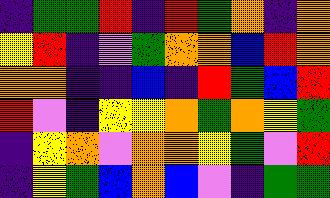[["indigo", "green", "green", "red", "indigo", "red", "green", "orange", "indigo", "orange"], ["yellow", "red", "indigo", "violet", "green", "orange", "orange", "blue", "red", "orange"], ["orange", "orange", "indigo", "indigo", "blue", "indigo", "red", "green", "blue", "red"], ["red", "violet", "indigo", "yellow", "yellow", "orange", "green", "orange", "yellow", "green"], ["indigo", "yellow", "orange", "violet", "orange", "orange", "yellow", "green", "violet", "red"], ["indigo", "yellow", "green", "blue", "orange", "blue", "violet", "indigo", "green", "green"]]